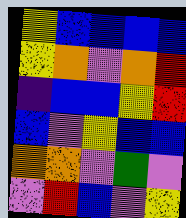[["yellow", "blue", "blue", "blue", "blue"], ["yellow", "orange", "violet", "orange", "red"], ["indigo", "blue", "blue", "yellow", "red"], ["blue", "violet", "yellow", "blue", "blue"], ["orange", "orange", "violet", "green", "violet"], ["violet", "red", "blue", "violet", "yellow"]]